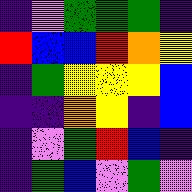[["indigo", "violet", "green", "green", "green", "indigo"], ["red", "blue", "blue", "red", "orange", "yellow"], ["indigo", "green", "yellow", "yellow", "yellow", "blue"], ["indigo", "indigo", "orange", "yellow", "indigo", "blue"], ["indigo", "violet", "green", "red", "blue", "indigo"], ["indigo", "green", "blue", "violet", "green", "violet"]]